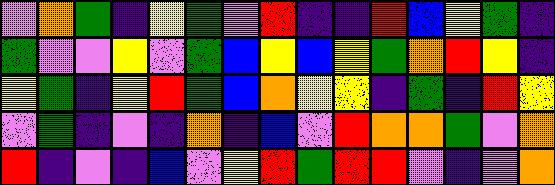[["violet", "orange", "green", "indigo", "yellow", "green", "violet", "red", "indigo", "indigo", "red", "blue", "yellow", "green", "indigo"], ["green", "violet", "violet", "yellow", "violet", "green", "blue", "yellow", "blue", "yellow", "green", "orange", "red", "yellow", "indigo"], ["yellow", "green", "indigo", "yellow", "red", "green", "blue", "orange", "yellow", "yellow", "indigo", "green", "indigo", "red", "yellow"], ["violet", "green", "indigo", "violet", "indigo", "orange", "indigo", "blue", "violet", "red", "orange", "orange", "green", "violet", "orange"], ["red", "indigo", "violet", "indigo", "blue", "violet", "yellow", "red", "green", "red", "red", "violet", "indigo", "violet", "orange"]]